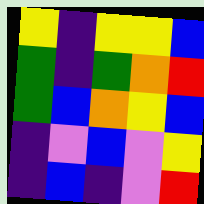[["yellow", "indigo", "yellow", "yellow", "blue"], ["green", "indigo", "green", "orange", "red"], ["green", "blue", "orange", "yellow", "blue"], ["indigo", "violet", "blue", "violet", "yellow"], ["indigo", "blue", "indigo", "violet", "red"]]